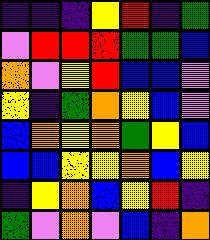[["indigo", "indigo", "indigo", "yellow", "red", "indigo", "green"], ["violet", "red", "red", "red", "green", "green", "blue"], ["orange", "violet", "yellow", "red", "blue", "blue", "violet"], ["yellow", "indigo", "green", "orange", "yellow", "blue", "violet"], ["blue", "orange", "yellow", "orange", "green", "yellow", "blue"], ["blue", "blue", "yellow", "yellow", "orange", "blue", "yellow"], ["indigo", "yellow", "orange", "blue", "yellow", "red", "indigo"], ["green", "violet", "orange", "violet", "blue", "indigo", "orange"]]